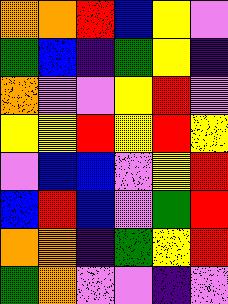[["orange", "orange", "red", "blue", "yellow", "violet"], ["green", "blue", "indigo", "green", "yellow", "indigo"], ["orange", "violet", "violet", "yellow", "red", "violet"], ["yellow", "yellow", "red", "yellow", "red", "yellow"], ["violet", "blue", "blue", "violet", "yellow", "red"], ["blue", "red", "blue", "violet", "green", "red"], ["orange", "orange", "indigo", "green", "yellow", "red"], ["green", "orange", "violet", "violet", "indigo", "violet"]]